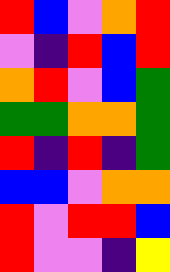[["red", "blue", "violet", "orange", "red"], ["violet", "indigo", "red", "blue", "red"], ["orange", "red", "violet", "blue", "green"], ["green", "green", "orange", "orange", "green"], ["red", "indigo", "red", "indigo", "green"], ["blue", "blue", "violet", "orange", "orange"], ["red", "violet", "red", "red", "blue"], ["red", "violet", "violet", "indigo", "yellow"]]